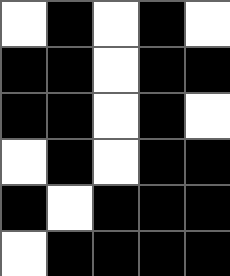[["white", "black", "white", "black", "white"], ["black", "black", "white", "black", "black"], ["black", "black", "white", "black", "white"], ["white", "black", "white", "black", "black"], ["black", "white", "black", "black", "black"], ["white", "black", "black", "black", "black"]]